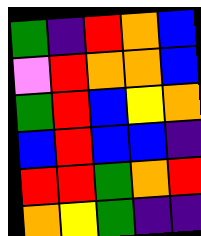[["green", "indigo", "red", "orange", "blue"], ["violet", "red", "orange", "orange", "blue"], ["green", "red", "blue", "yellow", "orange"], ["blue", "red", "blue", "blue", "indigo"], ["red", "red", "green", "orange", "red"], ["orange", "yellow", "green", "indigo", "indigo"]]